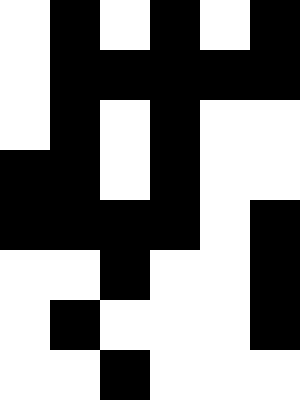[["white", "black", "white", "black", "white", "black"], ["white", "black", "black", "black", "black", "black"], ["white", "black", "white", "black", "white", "white"], ["black", "black", "white", "black", "white", "white"], ["black", "black", "black", "black", "white", "black"], ["white", "white", "black", "white", "white", "black"], ["white", "black", "white", "white", "white", "black"], ["white", "white", "black", "white", "white", "white"]]